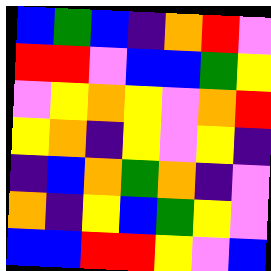[["blue", "green", "blue", "indigo", "orange", "red", "violet"], ["red", "red", "violet", "blue", "blue", "green", "yellow"], ["violet", "yellow", "orange", "yellow", "violet", "orange", "red"], ["yellow", "orange", "indigo", "yellow", "violet", "yellow", "indigo"], ["indigo", "blue", "orange", "green", "orange", "indigo", "violet"], ["orange", "indigo", "yellow", "blue", "green", "yellow", "violet"], ["blue", "blue", "red", "red", "yellow", "violet", "blue"]]